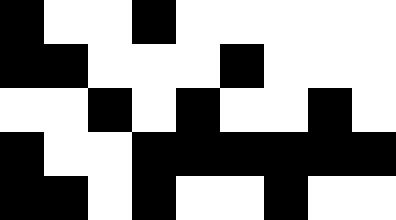[["black", "white", "white", "black", "white", "white", "white", "white", "white"], ["black", "black", "white", "white", "white", "black", "white", "white", "white"], ["white", "white", "black", "white", "black", "white", "white", "black", "white"], ["black", "white", "white", "black", "black", "black", "black", "black", "black"], ["black", "black", "white", "black", "white", "white", "black", "white", "white"]]